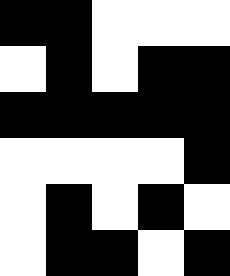[["black", "black", "white", "white", "white"], ["white", "black", "white", "black", "black"], ["black", "black", "black", "black", "black"], ["white", "white", "white", "white", "black"], ["white", "black", "white", "black", "white"], ["white", "black", "black", "white", "black"]]